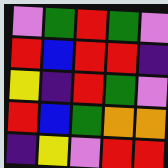[["violet", "green", "red", "green", "violet"], ["red", "blue", "red", "red", "indigo"], ["yellow", "indigo", "red", "green", "violet"], ["red", "blue", "green", "orange", "orange"], ["indigo", "yellow", "violet", "red", "red"]]